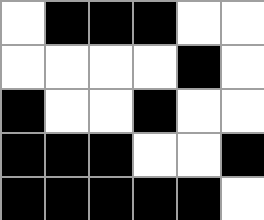[["white", "black", "black", "black", "white", "white"], ["white", "white", "white", "white", "black", "white"], ["black", "white", "white", "black", "white", "white"], ["black", "black", "black", "white", "white", "black"], ["black", "black", "black", "black", "black", "white"]]